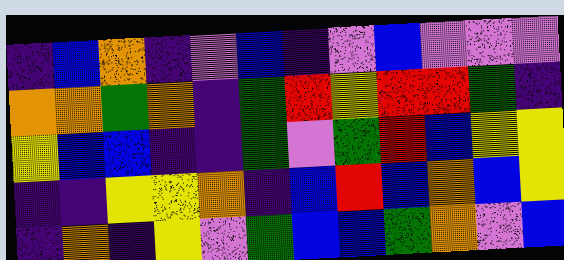[["indigo", "blue", "orange", "indigo", "violet", "blue", "indigo", "violet", "blue", "violet", "violet", "violet"], ["orange", "orange", "green", "orange", "indigo", "green", "red", "yellow", "red", "red", "green", "indigo"], ["yellow", "blue", "blue", "indigo", "indigo", "green", "violet", "green", "red", "blue", "yellow", "yellow"], ["indigo", "indigo", "yellow", "yellow", "orange", "indigo", "blue", "red", "blue", "orange", "blue", "yellow"], ["indigo", "orange", "indigo", "yellow", "violet", "green", "blue", "blue", "green", "orange", "violet", "blue"]]